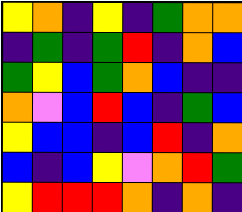[["yellow", "orange", "indigo", "yellow", "indigo", "green", "orange", "orange"], ["indigo", "green", "indigo", "green", "red", "indigo", "orange", "blue"], ["green", "yellow", "blue", "green", "orange", "blue", "indigo", "indigo"], ["orange", "violet", "blue", "red", "blue", "indigo", "green", "blue"], ["yellow", "blue", "blue", "indigo", "blue", "red", "indigo", "orange"], ["blue", "indigo", "blue", "yellow", "violet", "orange", "red", "green"], ["yellow", "red", "red", "red", "orange", "indigo", "orange", "indigo"]]